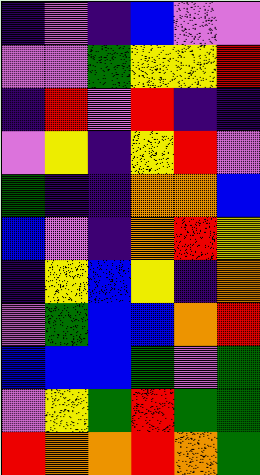[["indigo", "violet", "indigo", "blue", "violet", "violet"], ["violet", "violet", "green", "yellow", "yellow", "red"], ["indigo", "red", "violet", "red", "indigo", "indigo"], ["violet", "yellow", "indigo", "yellow", "red", "violet"], ["green", "indigo", "indigo", "orange", "orange", "blue"], ["blue", "violet", "indigo", "orange", "red", "yellow"], ["indigo", "yellow", "blue", "yellow", "indigo", "orange"], ["violet", "green", "blue", "blue", "orange", "red"], ["blue", "blue", "blue", "green", "violet", "green"], ["violet", "yellow", "green", "red", "green", "green"], ["red", "orange", "orange", "red", "orange", "green"]]